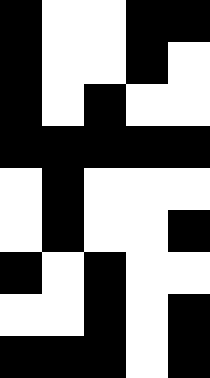[["black", "white", "white", "black", "black"], ["black", "white", "white", "black", "white"], ["black", "white", "black", "white", "white"], ["black", "black", "black", "black", "black"], ["white", "black", "white", "white", "white"], ["white", "black", "white", "white", "black"], ["black", "white", "black", "white", "white"], ["white", "white", "black", "white", "black"], ["black", "black", "black", "white", "black"]]